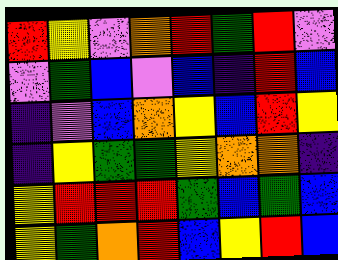[["red", "yellow", "violet", "orange", "red", "green", "red", "violet"], ["violet", "green", "blue", "violet", "blue", "indigo", "red", "blue"], ["indigo", "violet", "blue", "orange", "yellow", "blue", "red", "yellow"], ["indigo", "yellow", "green", "green", "yellow", "orange", "orange", "indigo"], ["yellow", "red", "red", "red", "green", "blue", "green", "blue"], ["yellow", "green", "orange", "red", "blue", "yellow", "red", "blue"]]